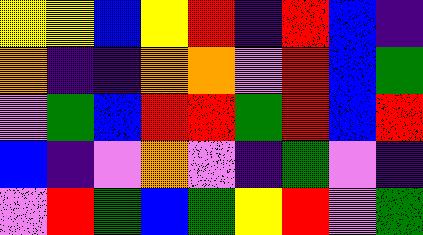[["yellow", "yellow", "blue", "yellow", "red", "indigo", "red", "blue", "indigo"], ["orange", "indigo", "indigo", "orange", "orange", "violet", "red", "blue", "green"], ["violet", "green", "blue", "red", "red", "green", "red", "blue", "red"], ["blue", "indigo", "violet", "orange", "violet", "indigo", "green", "violet", "indigo"], ["violet", "red", "green", "blue", "green", "yellow", "red", "violet", "green"]]